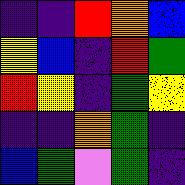[["indigo", "indigo", "red", "orange", "blue"], ["yellow", "blue", "indigo", "red", "green"], ["red", "yellow", "indigo", "green", "yellow"], ["indigo", "indigo", "orange", "green", "indigo"], ["blue", "green", "violet", "green", "indigo"]]